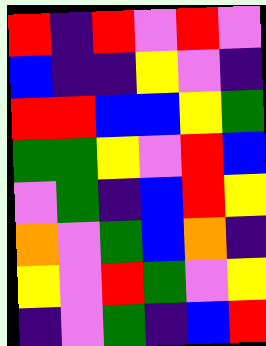[["red", "indigo", "red", "violet", "red", "violet"], ["blue", "indigo", "indigo", "yellow", "violet", "indigo"], ["red", "red", "blue", "blue", "yellow", "green"], ["green", "green", "yellow", "violet", "red", "blue"], ["violet", "green", "indigo", "blue", "red", "yellow"], ["orange", "violet", "green", "blue", "orange", "indigo"], ["yellow", "violet", "red", "green", "violet", "yellow"], ["indigo", "violet", "green", "indigo", "blue", "red"]]